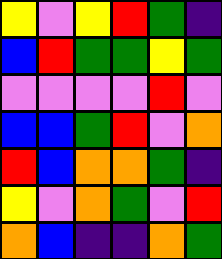[["yellow", "violet", "yellow", "red", "green", "indigo"], ["blue", "red", "green", "green", "yellow", "green"], ["violet", "violet", "violet", "violet", "red", "violet"], ["blue", "blue", "green", "red", "violet", "orange"], ["red", "blue", "orange", "orange", "green", "indigo"], ["yellow", "violet", "orange", "green", "violet", "red"], ["orange", "blue", "indigo", "indigo", "orange", "green"]]